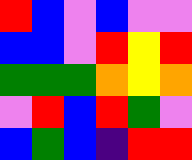[["red", "blue", "violet", "blue", "violet", "violet"], ["blue", "blue", "violet", "red", "yellow", "red"], ["green", "green", "green", "orange", "yellow", "orange"], ["violet", "red", "blue", "red", "green", "violet"], ["blue", "green", "blue", "indigo", "red", "red"]]